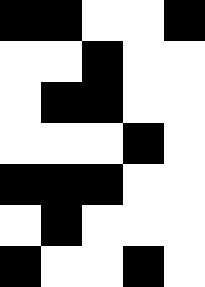[["black", "black", "white", "white", "black"], ["white", "white", "black", "white", "white"], ["white", "black", "black", "white", "white"], ["white", "white", "white", "black", "white"], ["black", "black", "black", "white", "white"], ["white", "black", "white", "white", "white"], ["black", "white", "white", "black", "white"]]